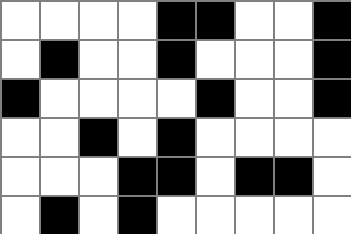[["white", "white", "white", "white", "black", "black", "white", "white", "black"], ["white", "black", "white", "white", "black", "white", "white", "white", "black"], ["black", "white", "white", "white", "white", "black", "white", "white", "black"], ["white", "white", "black", "white", "black", "white", "white", "white", "white"], ["white", "white", "white", "black", "black", "white", "black", "black", "white"], ["white", "black", "white", "black", "white", "white", "white", "white", "white"]]